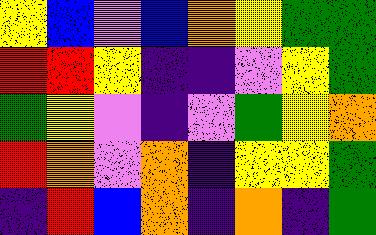[["yellow", "blue", "violet", "blue", "orange", "yellow", "green", "green"], ["red", "red", "yellow", "indigo", "indigo", "violet", "yellow", "green"], ["green", "yellow", "violet", "indigo", "violet", "green", "yellow", "orange"], ["red", "orange", "violet", "orange", "indigo", "yellow", "yellow", "green"], ["indigo", "red", "blue", "orange", "indigo", "orange", "indigo", "green"]]